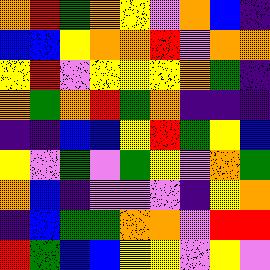[["orange", "red", "green", "orange", "yellow", "violet", "orange", "blue", "indigo"], ["blue", "blue", "yellow", "orange", "orange", "red", "violet", "orange", "orange"], ["yellow", "red", "violet", "yellow", "yellow", "yellow", "orange", "green", "indigo"], ["orange", "green", "orange", "red", "green", "orange", "indigo", "indigo", "indigo"], ["indigo", "indigo", "blue", "blue", "yellow", "red", "green", "yellow", "blue"], ["yellow", "violet", "green", "violet", "green", "yellow", "violet", "orange", "green"], ["orange", "blue", "indigo", "violet", "violet", "violet", "indigo", "yellow", "orange"], ["indigo", "blue", "green", "green", "orange", "orange", "violet", "red", "red"], ["red", "green", "blue", "blue", "yellow", "yellow", "violet", "yellow", "violet"]]